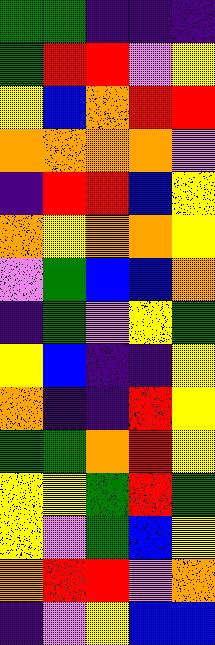[["green", "green", "indigo", "indigo", "indigo"], ["green", "red", "red", "violet", "yellow"], ["yellow", "blue", "orange", "red", "red"], ["orange", "orange", "orange", "orange", "violet"], ["indigo", "red", "red", "blue", "yellow"], ["orange", "yellow", "orange", "orange", "yellow"], ["violet", "green", "blue", "blue", "orange"], ["indigo", "green", "violet", "yellow", "green"], ["yellow", "blue", "indigo", "indigo", "yellow"], ["orange", "indigo", "indigo", "red", "yellow"], ["green", "green", "orange", "red", "yellow"], ["yellow", "yellow", "green", "red", "green"], ["yellow", "violet", "green", "blue", "yellow"], ["orange", "red", "red", "violet", "orange"], ["indigo", "violet", "yellow", "blue", "blue"]]